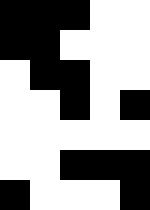[["black", "black", "black", "white", "white"], ["black", "black", "white", "white", "white"], ["white", "black", "black", "white", "white"], ["white", "white", "black", "white", "black"], ["white", "white", "white", "white", "white"], ["white", "white", "black", "black", "black"], ["black", "white", "white", "white", "black"]]